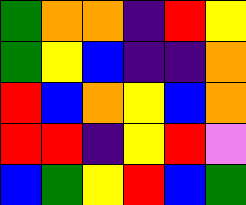[["green", "orange", "orange", "indigo", "red", "yellow"], ["green", "yellow", "blue", "indigo", "indigo", "orange"], ["red", "blue", "orange", "yellow", "blue", "orange"], ["red", "red", "indigo", "yellow", "red", "violet"], ["blue", "green", "yellow", "red", "blue", "green"]]